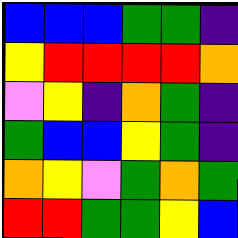[["blue", "blue", "blue", "green", "green", "indigo"], ["yellow", "red", "red", "red", "red", "orange"], ["violet", "yellow", "indigo", "orange", "green", "indigo"], ["green", "blue", "blue", "yellow", "green", "indigo"], ["orange", "yellow", "violet", "green", "orange", "green"], ["red", "red", "green", "green", "yellow", "blue"]]